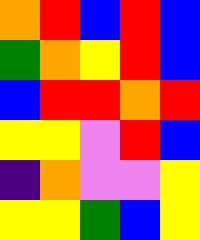[["orange", "red", "blue", "red", "blue"], ["green", "orange", "yellow", "red", "blue"], ["blue", "red", "red", "orange", "red"], ["yellow", "yellow", "violet", "red", "blue"], ["indigo", "orange", "violet", "violet", "yellow"], ["yellow", "yellow", "green", "blue", "yellow"]]